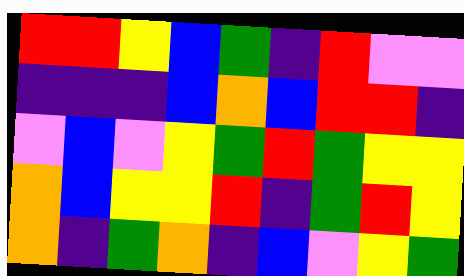[["red", "red", "yellow", "blue", "green", "indigo", "red", "violet", "violet"], ["indigo", "indigo", "indigo", "blue", "orange", "blue", "red", "red", "indigo"], ["violet", "blue", "violet", "yellow", "green", "red", "green", "yellow", "yellow"], ["orange", "blue", "yellow", "yellow", "red", "indigo", "green", "red", "yellow"], ["orange", "indigo", "green", "orange", "indigo", "blue", "violet", "yellow", "green"]]